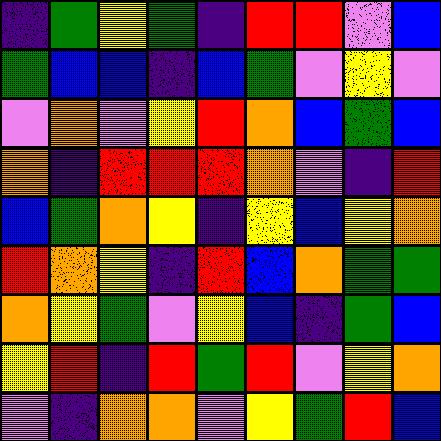[["indigo", "green", "yellow", "green", "indigo", "red", "red", "violet", "blue"], ["green", "blue", "blue", "indigo", "blue", "green", "violet", "yellow", "violet"], ["violet", "orange", "violet", "yellow", "red", "orange", "blue", "green", "blue"], ["orange", "indigo", "red", "red", "red", "orange", "violet", "indigo", "red"], ["blue", "green", "orange", "yellow", "indigo", "yellow", "blue", "yellow", "orange"], ["red", "orange", "yellow", "indigo", "red", "blue", "orange", "green", "green"], ["orange", "yellow", "green", "violet", "yellow", "blue", "indigo", "green", "blue"], ["yellow", "red", "indigo", "red", "green", "red", "violet", "yellow", "orange"], ["violet", "indigo", "orange", "orange", "violet", "yellow", "green", "red", "blue"]]